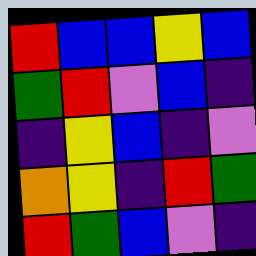[["red", "blue", "blue", "yellow", "blue"], ["green", "red", "violet", "blue", "indigo"], ["indigo", "yellow", "blue", "indigo", "violet"], ["orange", "yellow", "indigo", "red", "green"], ["red", "green", "blue", "violet", "indigo"]]